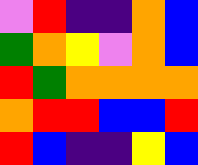[["violet", "red", "indigo", "indigo", "orange", "blue"], ["green", "orange", "yellow", "violet", "orange", "blue"], ["red", "green", "orange", "orange", "orange", "orange"], ["orange", "red", "red", "blue", "blue", "red"], ["red", "blue", "indigo", "indigo", "yellow", "blue"]]